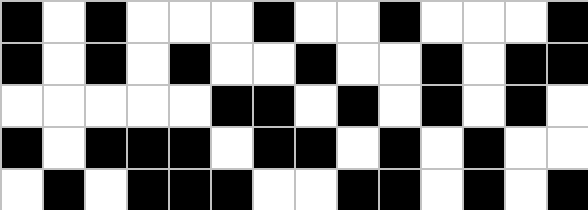[["black", "white", "black", "white", "white", "white", "black", "white", "white", "black", "white", "white", "white", "black"], ["black", "white", "black", "white", "black", "white", "white", "black", "white", "white", "black", "white", "black", "black"], ["white", "white", "white", "white", "white", "black", "black", "white", "black", "white", "black", "white", "black", "white"], ["black", "white", "black", "black", "black", "white", "black", "black", "white", "black", "white", "black", "white", "white"], ["white", "black", "white", "black", "black", "black", "white", "white", "black", "black", "white", "black", "white", "black"]]